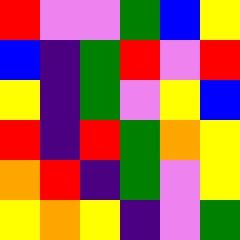[["red", "violet", "violet", "green", "blue", "yellow"], ["blue", "indigo", "green", "red", "violet", "red"], ["yellow", "indigo", "green", "violet", "yellow", "blue"], ["red", "indigo", "red", "green", "orange", "yellow"], ["orange", "red", "indigo", "green", "violet", "yellow"], ["yellow", "orange", "yellow", "indigo", "violet", "green"]]